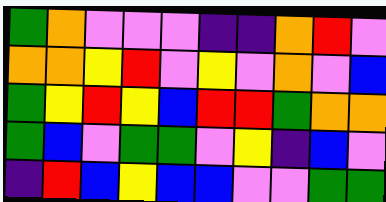[["green", "orange", "violet", "violet", "violet", "indigo", "indigo", "orange", "red", "violet"], ["orange", "orange", "yellow", "red", "violet", "yellow", "violet", "orange", "violet", "blue"], ["green", "yellow", "red", "yellow", "blue", "red", "red", "green", "orange", "orange"], ["green", "blue", "violet", "green", "green", "violet", "yellow", "indigo", "blue", "violet"], ["indigo", "red", "blue", "yellow", "blue", "blue", "violet", "violet", "green", "green"]]